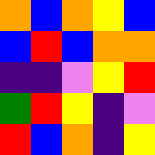[["orange", "blue", "orange", "yellow", "blue"], ["blue", "red", "blue", "orange", "orange"], ["indigo", "indigo", "violet", "yellow", "red"], ["green", "red", "yellow", "indigo", "violet"], ["red", "blue", "orange", "indigo", "yellow"]]